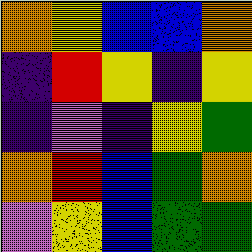[["orange", "yellow", "blue", "blue", "orange"], ["indigo", "red", "yellow", "indigo", "yellow"], ["indigo", "violet", "indigo", "yellow", "green"], ["orange", "red", "blue", "green", "orange"], ["violet", "yellow", "blue", "green", "green"]]